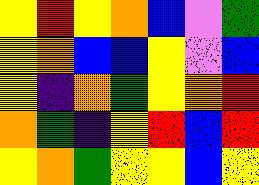[["yellow", "red", "yellow", "orange", "blue", "violet", "green"], ["yellow", "orange", "blue", "blue", "yellow", "violet", "blue"], ["yellow", "indigo", "orange", "green", "yellow", "orange", "red"], ["orange", "green", "indigo", "yellow", "red", "blue", "red"], ["yellow", "orange", "green", "yellow", "yellow", "blue", "yellow"]]